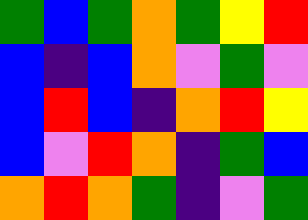[["green", "blue", "green", "orange", "green", "yellow", "red"], ["blue", "indigo", "blue", "orange", "violet", "green", "violet"], ["blue", "red", "blue", "indigo", "orange", "red", "yellow"], ["blue", "violet", "red", "orange", "indigo", "green", "blue"], ["orange", "red", "orange", "green", "indigo", "violet", "green"]]